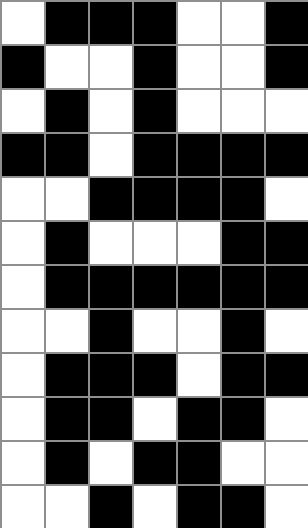[["white", "black", "black", "black", "white", "white", "black"], ["black", "white", "white", "black", "white", "white", "black"], ["white", "black", "white", "black", "white", "white", "white"], ["black", "black", "white", "black", "black", "black", "black"], ["white", "white", "black", "black", "black", "black", "white"], ["white", "black", "white", "white", "white", "black", "black"], ["white", "black", "black", "black", "black", "black", "black"], ["white", "white", "black", "white", "white", "black", "white"], ["white", "black", "black", "black", "white", "black", "black"], ["white", "black", "black", "white", "black", "black", "white"], ["white", "black", "white", "black", "black", "white", "white"], ["white", "white", "black", "white", "black", "black", "white"]]